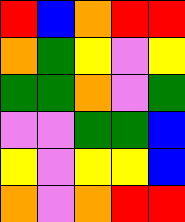[["red", "blue", "orange", "red", "red"], ["orange", "green", "yellow", "violet", "yellow"], ["green", "green", "orange", "violet", "green"], ["violet", "violet", "green", "green", "blue"], ["yellow", "violet", "yellow", "yellow", "blue"], ["orange", "violet", "orange", "red", "red"]]